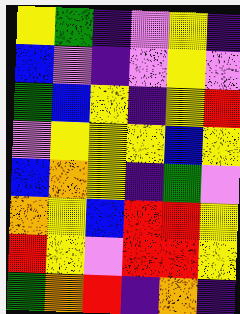[["yellow", "green", "indigo", "violet", "yellow", "indigo"], ["blue", "violet", "indigo", "violet", "yellow", "violet"], ["green", "blue", "yellow", "indigo", "yellow", "red"], ["violet", "yellow", "yellow", "yellow", "blue", "yellow"], ["blue", "orange", "yellow", "indigo", "green", "violet"], ["orange", "yellow", "blue", "red", "red", "yellow"], ["red", "yellow", "violet", "red", "red", "yellow"], ["green", "orange", "red", "indigo", "orange", "indigo"]]